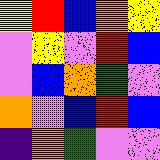[["yellow", "red", "blue", "orange", "yellow"], ["violet", "yellow", "violet", "red", "blue"], ["violet", "blue", "orange", "green", "violet"], ["orange", "violet", "blue", "red", "blue"], ["indigo", "orange", "green", "violet", "violet"]]